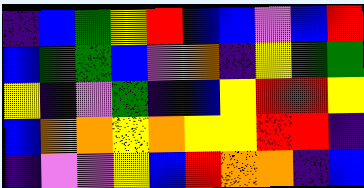[["indigo", "blue", "green", "yellow", "red", "blue", "blue", "violet", "blue", "red"], ["blue", "green", "green", "blue", "violet", "orange", "indigo", "yellow", "green", "green"], ["yellow", "indigo", "violet", "green", "indigo", "blue", "yellow", "red", "red", "yellow"], ["blue", "orange", "orange", "yellow", "orange", "yellow", "yellow", "red", "red", "indigo"], ["indigo", "violet", "violet", "yellow", "blue", "red", "orange", "orange", "indigo", "blue"]]